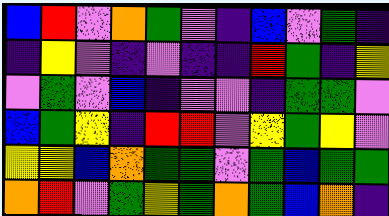[["blue", "red", "violet", "orange", "green", "violet", "indigo", "blue", "violet", "green", "indigo"], ["indigo", "yellow", "violet", "indigo", "violet", "indigo", "indigo", "red", "green", "indigo", "yellow"], ["violet", "green", "violet", "blue", "indigo", "violet", "violet", "indigo", "green", "green", "violet"], ["blue", "green", "yellow", "indigo", "red", "red", "violet", "yellow", "green", "yellow", "violet"], ["yellow", "yellow", "blue", "orange", "green", "green", "violet", "green", "blue", "green", "green"], ["orange", "red", "violet", "green", "yellow", "green", "orange", "green", "blue", "orange", "indigo"]]